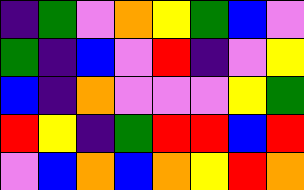[["indigo", "green", "violet", "orange", "yellow", "green", "blue", "violet"], ["green", "indigo", "blue", "violet", "red", "indigo", "violet", "yellow"], ["blue", "indigo", "orange", "violet", "violet", "violet", "yellow", "green"], ["red", "yellow", "indigo", "green", "red", "red", "blue", "red"], ["violet", "blue", "orange", "blue", "orange", "yellow", "red", "orange"]]